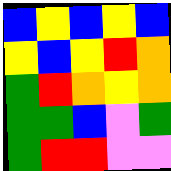[["blue", "yellow", "blue", "yellow", "blue"], ["yellow", "blue", "yellow", "red", "orange"], ["green", "red", "orange", "yellow", "orange"], ["green", "green", "blue", "violet", "green"], ["green", "red", "red", "violet", "violet"]]